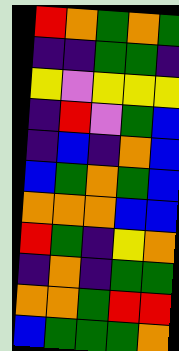[["red", "orange", "green", "orange", "green"], ["indigo", "indigo", "green", "green", "indigo"], ["yellow", "violet", "yellow", "yellow", "yellow"], ["indigo", "red", "violet", "green", "blue"], ["indigo", "blue", "indigo", "orange", "blue"], ["blue", "green", "orange", "green", "blue"], ["orange", "orange", "orange", "blue", "blue"], ["red", "green", "indigo", "yellow", "orange"], ["indigo", "orange", "indigo", "green", "green"], ["orange", "orange", "green", "red", "red"], ["blue", "green", "green", "green", "orange"]]